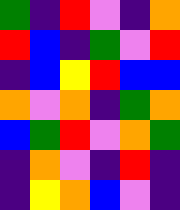[["green", "indigo", "red", "violet", "indigo", "orange"], ["red", "blue", "indigo", "green", "violet", "red"], ["indigo", "blue", "yellow", "red", "blue", "blue"], ["orange", "violet", "orange", "indigo", "green", "orange"], ["blue", "green", "red", "violet", "orange", "green"], ["indigo", "orange", "violet", "indigo", "red", "indigo"], ["indigo", "yellow", "orange", "blue", "violet", "indigo"]]